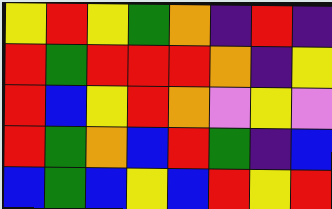[["yellow", "red", "yellow", "green", "orange", "indigo", "red", "indigo"], ["red", "green", "red", "red", "red", "orange", "indigo", "yellow"], ["red", "blue", "yellow", "red", "orange", "violet", "yellow", "violet"], ["red", "green", "orange", "blue", "red", "green", "indigo", "blue"], ["blue", "green", "blue", "yellow", "blue", "red", "yellow", "red"]]